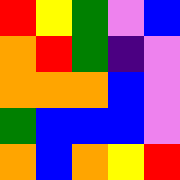[["red", "yellow", "green", "violet", "blue"], ["orange", "red", "green", "indigo", "violet"], ["orange", "orange", "orange", "blue", "violet"], ["green", "blue", "blue", "blue", "violet"], ["orange", "blue", "orange", "yellow", "red"]]